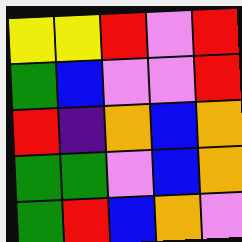[["yellow", "yellow", "red", "violet", "red"], ["green", "blue", "violet", "violet", "red"], ["red", "indigo", "orange", "blue", "orange"], ["green", "green", "violet", "blue", "orange"], ["green", "red", "blue", "orange", "violet"]]